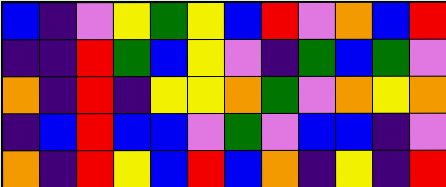[["blue", "indigo", "violet", "yellow", "green", "yellow", "blue", "red", "violet", "orange", "blue", "red"], ["indigo", "indigo", "red", "green", "blue", "yellow", "violet", "indigo", "green", "blue", "green", "violet"], ["orange", "indigo", "red", "indigo", "yellow", "yellow", "orange", "green", "violet", "orange", "yellow", "orange"], ["indigo", "blue", "red", "blue", "blue", "violet", "green", "violet", "blue", "blue", "indigo", "violet"], ["orange", "indigo", "red", "yellow", "blue", "red", "blue", "orange", "indigo", "yellow", "indigo", "red"]]